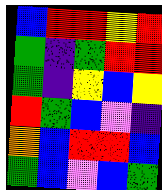[["blue", "red", "red", "yellow", "red"], ["green", "indigo", "green", "red", "red"], ["green", "indigo", "yellow", "blue", "yellow"], ["red", "green", "blue", "violet", "indigo"], ["orange", "blue", "red", "red", "blue"], ["green", "blue", "violet", "blue", "green"]]